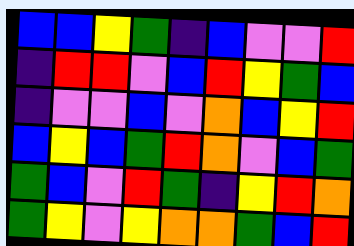[["blue", "blue", "yellow", "green", "indigo", "blue", "violet", "violet", "red"], ["indigo", "red", "red", "violet", "blue", "red", "yellow", "green", "blue"], ["indigo", "violet", "violet", "blue", "violet", "orange", "blue", "yellow", "red"], ["blue", "yellow", "blue", "green", "red", "orange", "violet", "blue", "green"], ["green", "blue", "violet", "red", "green", "indigo", "yellow", "red", "orange"], ["green", "yellow", "violet", "yellow", "orange", "orange", "green", "blue", "red"]]